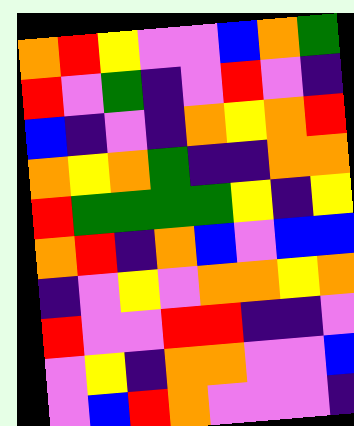[["orange", "red", "yellow", "violet", "violet", "blue", "orange", "green"], ["red", "violet", "green", "indigo", "violet", "red", "violet", "indigo"], ["blue", "indigo", "violet", "indigo", "orange", "yellow", "orange", "red"], ["orange", "yellow", "orange", "green", "indigo", "indigo", "orange", "orange"], ["red", "green", "green", "green", "green", "yellow", "indigo", "yellow"], ["orange", "red", "indigo", "orange", "blue", "violet", "blue", "blue"], ["indigo", "violet", "yellow", "violet", "orange", "orange", "yellow", "orange"], ["red", "violet", "violet", "red", "red", "indigo", "indigo", "violet"], ["violet", "yellow", "indigo", "orange", "orange", "violet", "violet", "blue"], ["violet", "blue", "red", "orange", "violet", "violet", "violet", "indigo"]]